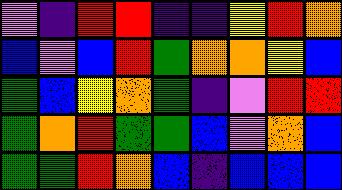[["violet", "indigo", "red", "red", "indigo", "indigo", "yellow", "red", "orange"], ["blue", "violet", "blue", "red", "green", "orange", "orange", "yellow", "blue"], ["green", "blue", "yellow", "orange", "green", "indigo", "violet", "red", "red"], ["green", "orange", "red", "green", "green", "blue", "violet", "orange", "blue"], ["green", "green", "red", "orange", "blue", "indigo", "blue", "blue", "blue"]]